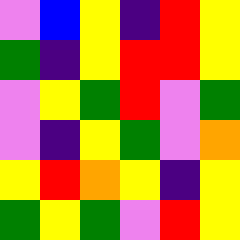[["violet", "blue", "yellow", "indigo", "red", "yellow"], ["green", "indigo", "yellow", "red", "red", "yellow"], ["violet", "yellow", "green", "red", "violet", "green"], ["violet", "indigo", "yellow", "green", "violet", "orange"], ["yellow", "red", "orange", "yellow", "indigo", "yellow"], ["green", "yellow", "green", "violet", "red", "yellow"]]